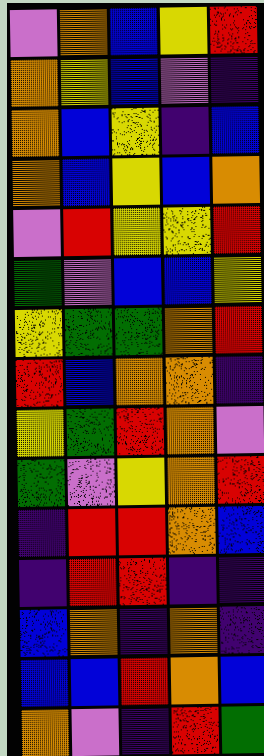[["violet", "orange", "blue", "yellow", "red"], ["orange", "yellow", "blue", "violet", "indigo"], ["orange", "blue", "yellow", "indigo", "blue"], ["orange", "blue", "yellow", "blue", "orange"], ["violet", "red", "yellow", "yellow", "red"], ["green", "violet", "blue", "blue", "yellow"], ["yellow", "green", "green", "orange", "red"], ["red", "blue", "orange", "orange", "indigo"], ["yellow", "green", "red", "orange", "violet"], ["green", "violet", "yellow", "orange", "red"], ["indigo", "red", "red", "orange", "blue"], ["indigo", "red", "red", "indigo", "indigo"], ["blue", "orange", "indigo", "orange", "indigo"], ["blue", "blue", "red", "orange", "blue"], ["orange", "violet", "indigo", "red", "green"]]